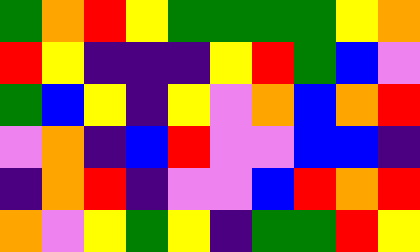[["green", "orange", "red", "yellow", "green", "green", "green", "green", "yellow", "orange"], ["red", "yellow", "indigo", "indigo", "indigo", "yellow", "red", "green", "blue", "violet"], ["green", "blue", "yellow", "indigo", "yellow", "violet", "orange", "blue", "orange", "red"], ["violet", "orange", "indigo", "blue", "red", "violet", "violet", "blue", "blue", "indigo"], ["indigo", "orange", "red", "indigo", "violet", "violet", "blue", "red", "orange", "red"], ["orange", "violet", "yellow", "green", "yellow", "indigo", "green", "green", "red", "yellow"]]